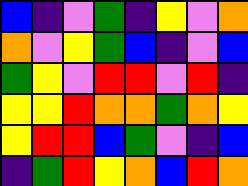[["blue", "indigo", "violet", "green", "indigo", "yellow", "violet", "orange"], ["orange", "violet", "yellow", "green", "blue", "indigo", "violet", "blue"], ["green", "yellow", "violet", "red", "red", "violet", "red", "indigo"], ["yellow", "yellow", "red", "orange", "orange", "green", "orange", "yellow"], ["yellow", "red", "red", "blue", "green", "violet", "indigo", "blue"], ["indigo", "green", "red", "yellow", "orange", "blue", "red", "orange"]]